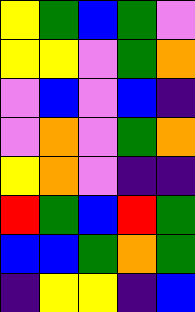[["yellow", "green", "blue", "green", "violet"], ["yellow", "yellow", "violet", "green", "orange"], ["violet", "blue", "violet", "blue", "indigo"], ["violet", "orange", "violet", "green", "orange"], ["yellow", "orange", "violet", "indigo", "indigo"], ["red", "green", "blue", "red", "green"], ["blue", "blue", "green", "orange", "green"], ["indigo", "yellow", "yellow", "indigo", "blue"]]